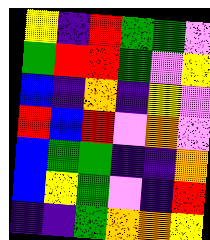[["yellow", "indigo", "red", "green", "green", "violet"], ["green", "red", "red", "green", "violet", "yellow"], ["blue", "indigo", "orange", "indigo", "yellow", "violet"], ["red", "blue", "red", "violet", "orange", "violet"], ["blue", "green", "green", "indigo", "indigo", "orange"], ["blue", "yellow", "green", "violet", "indigo", "red"], ["indigo", "indigo", "green", "orange", "orange", "yellow"]]